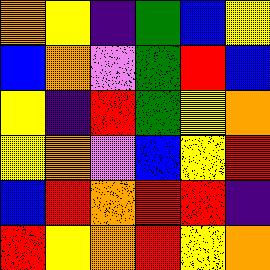[["orange", "yellow", "indigo", "green", "blue", "yellow"], ["blue", "orange", "violet", "green", "red", "blue"], ["yellow", "indigo", "red", "green", "yellow", "orange"], ["yellow", "orange", "violet", "blue", "yellow", "red"], ["blue", "red", "orange", "red", "red", "indigo"], ["red", "yellow", "orange", "red", "yellow", "orange"]]